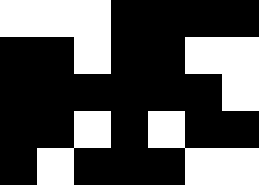[["white", "white", "white", "black", "black", "black", "black"], ["black", "black", "white", "black", "black", "white", "white"], ["black", "black", "black", "black", "black", "black", "white"], ["black", "black", "white", "black", "white", "black", "black"], ["black", "white", "black", "black", "black", "white", "white"]]